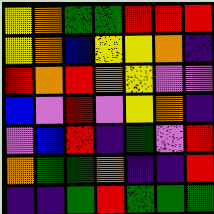[["yellow", "orange", "green", "green", "red", "red", "red"], ["yellow", "orange", "blue", "yellow", "yellow", "orange", "indigo"], ["red", "orange", "red", "orange", "yellow", "violet", "violet"], ["blue", "violet", "red", "violet", "yellow", "orange", "indigo"], ["violet", "blue", "red", "indigo", "green", "violet", "red"], ["orange", "green", "green", "orange", "indigo", "indigo", "red"], ["indigo", "indigo", "green", "red", "green", "green", "green"]]